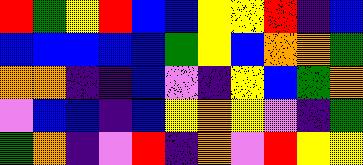[["red", "green", "yellow", "red", "blue", "blue", "yellow", "yellow", "red", "indigo", "blue"], ["blue", "blue", "blue", "blue", "blue", "green", "yellow", "blue", "orange", "orange", "green"], ["orange", "orange", "indigo", "indigo", "blue", "violet", "indigo", "yellow", "blue", "green", "orange"], ["violet", "blue", "blue", "indigo", "blue", "yellow", "orange", "yellow", "violet", "indigo", "green"], ["green", "orange", "indigo", "violet", "red", "indigo", "orange", "violet", "red", "yellow", "yellow"]]